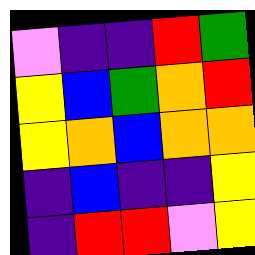[["violet", "indigo", "indigo", "red", "green"], ["yellow", "blue", "green", "orange", "red"], ["yellow", "orange", "blue", "orange", "orange"], ["indigo", "blue", "indigo", "indigo", "yellow"], ["indigo", "red", "red", "violet", "yellow"]]